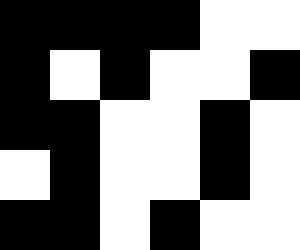[["black", "black", "black", "black", "white", "white"], ["black", "white", "black", "white", "white", "black"], ["black", "black", "white", "white", "black", "white"], ["white", "black", "white", "white", "black", "white"], ["black", "black", "white", "black", "white", "white"]]